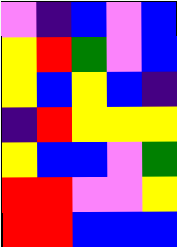[["violet", "indigo", "blue", "violet", "blue"], ["yellow", "red", "green", "violet", "blue"], ["yellow", "blue", "yellow", "blue", "indigo"], ["indigo", "red", "yellow", "yellow", "yellow"], ["yellow", "blue", "blue", "violet", "green"], ["red", "red", "violet", "violet", "yellow"], ["red", "red", "blue", "blue", "blue"]]